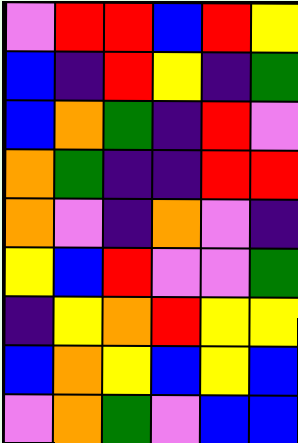[["violet", "red", "red", "blue", "red", "yellow"], ["blue", "indigo", "red", "yellow", "indigo", "green"], ["blue", "orange", "green", "indigo", "red", "violet"], ["orange", "green", "indigo", "indigo", "red", "red"], ["orange", "violet", "indigo", "orange", "violet", "indigo"], ["yellow", "blue", "red", "violet", "violet", "green"], ["indigo", "yellow", "orange", "red", "yellow", "yellow"], ["blue", "orange", "yellow", "blue", "yellow", "blue"], ["violet", "orange", "green", "violet", "blue", "blue"]]